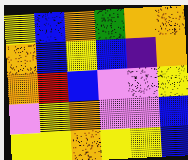[["yellow", "blue", "orange", "green", "orange", "orange"], ["orange", "blue", "yellow", "blue", "indigo", "orange"], ["orange", "red", "blue", "violet", "violet", "yellow"], ["violet", "yellow", "orange", "violet", "violet", "blue"], ["yellow", "yellow", "orange", "yellow", "yellow", "blue"]]